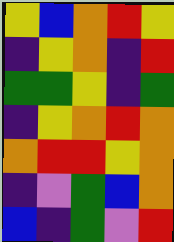[["yellow", "blue", "orange", "red", "yellow"], ["indigo", "yellow", "orange", "indigo", "red"], ["green", "green", "yellow", "indigo", "green"], ["indigo", "yellow", "orange", "red", "orange"], ["orange", "red", "red", "yellow", "orange"], ["indigo", "violet", "green", "blue", "orange"], ["blue", "indigo", "green", "violet", "red"]]